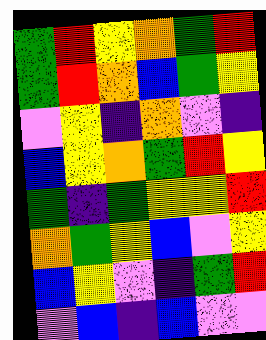[["green", "red", "yellow", "orange", "green", "red"], ["green", "red", "orange", "blue", "green", "yellow"], ["violet", "yellow", "indigo", "orange", "violet", "indigo"], ["blue", "yellow", "orange", "green", "red", "yellow"], ["green", "indigo", "green", "yellow", "yellow", "red"], ["orange", "green", "yellow", "blue", "violet", "yellow"], ["blue", "yellow", "violet", "indigo", "green", "red"], ["violet", "blue", "indigo", "blue", "violet", "violet"]]